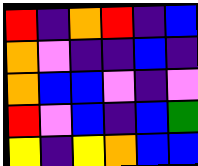[["red", "indigo", "orange", "red", "indigo", "blue"], ["orange", "violet", "indigo", "indigo", "blue", "indigo"], ["orange", "blue", "blue", "violet", "indigo", "violet"], ["red", "violet", "blue", "indigo", "blue", "green"], ["yellow", "indigo", "yellow", "orange", "blue", "blue"]]